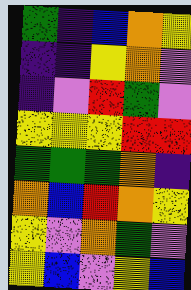[["green", "indigo", "blue", "orange", "yellow"], ["indigo", "indigo", "yellow", "orange", "violet"], ["indigo", "violet", "red", "green", "violet"], ["yellow", "yellow", "yellow", "red", "red"], ["green", "green", "green", "orange", "indigo"], ["orange", "blue", "red", "orange", "yellow"], ["yellow", "violet", "orange", "green", "violet"], ["yellow", "blue", "violet", "yellow", "blue"]]